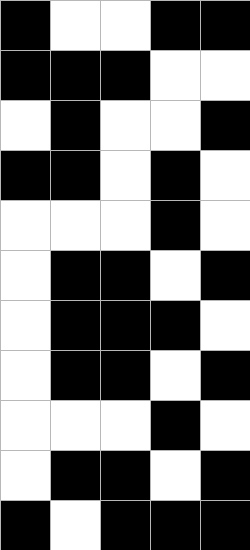[["black", "white", "white", "black", "black"], ["black", "black", "black", "white", "white"], ["white", "black", "white", "white", "black"], ["black", "black", "white", "black", "white"], ["white", "white", "white", "black", "white"], ["white", "black", "black", "white", "black"], ["white", "black", "black", "black", "white"], ["white", "black", "black", "white", "black"], ["white", "white", "white", "black", "white"], ["white", "black", "black", "white", "black"], ["black", "white", "black", "black", "black"]]